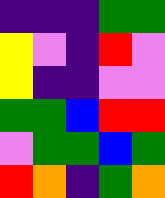[["indigo", "indigo", "indigo", "green", "green"], ["yellow", "violet", "indigo", "red", "violet"], ["yellow", "indigo", "indigo", "violet", "violet"], ["green", "green", "blue", "red", "red"], ["violet", "green", "green", "blue", "green"], ["red", "orange", "indigo", "green", "orange"]]